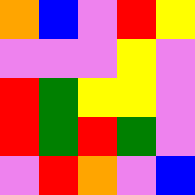[["orange", "blue", "violet", "red", "yellow"], ["violet", "violet", "violet", "yellow", "violet"], ["red", "green", "yellow", "yellow", "violet"], ["red", "green", "red", "green", "violet"], ["violet", "red", "orange", "violet", "blue"]]